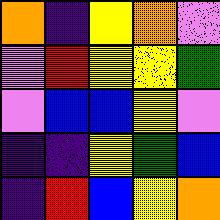[["orange", "indigo", "yellow", "orange", "violet"], ["violet", "red", "yellow", "yellow", "green"], ["violet", "blue", "blue", "yellow", "violet"], ["indigo", "indigo", "yellow", "green", "blue"], ["indigo", "red", "blue", "yellow", "orange"]]